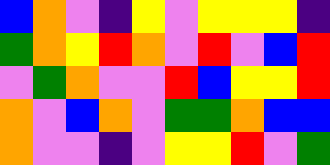[["blue", "orange", "violet", "indigo", "yellow", "violet", "yellow", "yellow", "yellow", "indigo"], ["green", "orange", "yellow", "red", "orange", "violet", "red", "violet", "blue", "red"], ["violet", "green", "orange", "violet", "violet", "red", "blue", "yellow", "yellow", "red"], ["orange", "violet", "blue", "orange", "violet", "green", "green", "orange", "blue", "blue"], ["orange", "violet", "violet", "indigo", "violet", "yellow", "yellow", "red", "violet", "green"]]